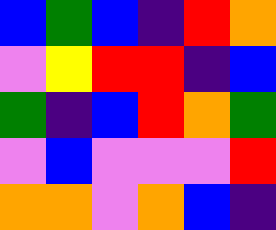[["blue", "green", "blue", "indigo", "red", "orange"], ["violet", "yellow", "red", "red", "indigo", "blue"], ["green", "indigo", "blue", "red", "orange", "green"], ["violet", "blue", "violet", "violet", "violet", "red"], ["orange", "orange", "violet", "orange", "blue", "indigo"]]